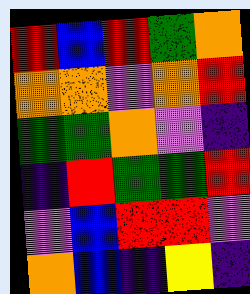[["red", "blue", "red", "green", "orange"], ["orange", "orange", "violet", "orange", "red"], ["green", "green", "orange", "violet", "indigo"], ["indigo", "red", "green", "green", "red"], ["violet", "blue", "red", "red", "violet"], ["orange", "blue", "indigo", "yellow", "indigo"]]